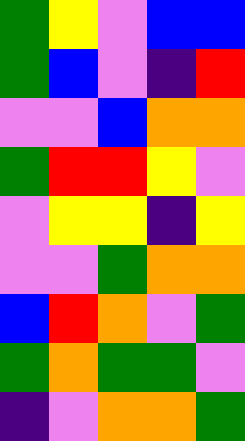[["green", "yellow", "violet", "blue", "blue"], ["green", "blue", "violet", "indigo", "red"], ["violet", "violet", "blue", "orange", "orange"], ["green", "red", "red", "yellow", "violet"], ["violet", "yellow", "yellow", "indigo", "yellow"], ["violet", "violet", "green", "orange", "orange"], ["blue", "red", "orange", "violet", "green"], ["green", "orange", "green", "green", "violet"], ["indigo", "violet", "orange", "orange", "green"]]